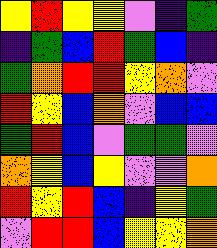[["yellow", "red", "yellow", "yellow", "violet", "indigo", "green"], ["indigo", "green", "blue", "red", "green", "blue", "indigo"], ["green", "orange", "red", "red", "yellow", "orange", "violet"], ["red", "yellow", "blue", "orange", "violet", "blue", "blue"], ["green", "red", "blue", "violet", "green", "green", "violet"], ["orange", "yellow", "blue", "yellow", "violet", "violet", "orange"], ["red", "yellow", "red", "blue", "indigo", "yellow", "green"], ["violet", "red", "red", "blue", "yellow", "yellow", "orange"]]